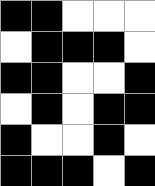[["black", "black", "white", "white", "white"], ["white", "black", "black", "black", "white"], ["black", "black", "white", "white", "black"], ["white", "black", "white", "black", "black"], ["black", "white", "white", "black", "white"], ["black", "black", "black", "white", "black"]]